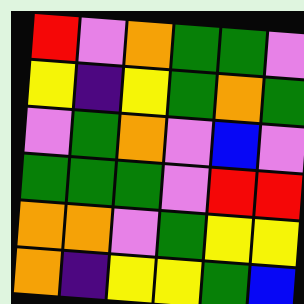[["red", "violet", "orange", "green", "green", "violet"], ["yellow", "indigo", "yellow", "green", "orange", "green"], ["violet", "green", "orange", "violet", "blue", "violet"], ["green", "green", "green", "violet", "red", "red"], ["orange", "orange", "violet", "green", "yellow", "yellow"], ["orange", "indigo", "yellow", "yellow", "green", "blue"]]